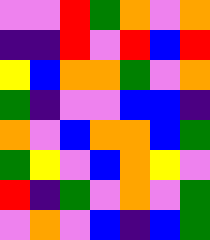[["violet", "violet", "red", "green", "orange", "violet", "orange"], ["indigo", "indigo", "red", "violet", "red", "blue", "red"], ["yellow", "blue", "orange", "orange", "green", "violet", "orange"], ["green", "indigo", "violet", "violet", "blue", "blue", "indigo"], ["orange", "violet", "blue", "orange", "orange", "blue", "green"], ["green", "yellow", "violet", "blue", "orange", "yellow", "violet"], ["red", "indigo", "green", "violet", "orange", "violet", "green"], ["violet", "orange", "violet", "blue", "indigo", "blue", "green"]]